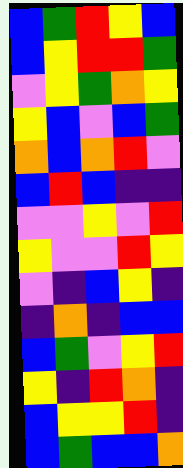[["blue", "green", "red", "yellow", "blue"], ["blue", "yellow", "red", "red", "green"], ["violet", "yellow", "green", "orange", "yellow"], ["yellow", "blue", "violet", "blue", "green"], ["orange", "blue", "orange", "red", "violet"], ["blue", "red", "blue", "indigo", "indigo"], ["violet", "violet", "yellow", "violet", "red"], ["yellow", "violet", "violet", "red", "yellow"], ["violet", "indigo", "blue", "yellow", "indigo"], ["indigo", "orange", "indigo", "blue", "blue"], ["blue", "green", "violet", "yellow", "red"], ["yellow", "indigo", "red", "orange", "indigo"], ["blue", "yellow", "yellow", "red", "indigo"], ["blue", "green", "blue", "blue", "orange"]]